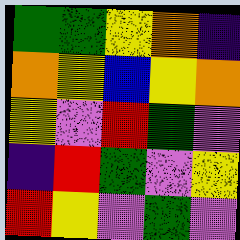[["green", "green", "yellow", "orange", "indigo"], ["orange", "yellow", "blue", "yellow", "orange"], ["yellow", "violet", "red", "green", "violet"], ["indigo", "red", "green", "violet", "yellow"], ["red", "yellow", "violet", "green", "violet"]]